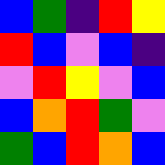[["blue", "green", "indigo", "red", "yellow"], ["red", "blue", "violet", "blue", "indigo"], ["violet", "red", "yellow", "violet", "blue"], ["blue", "orange", "red", "green", "violet"], ["green", "blue", "red", "orange", "blue"]]